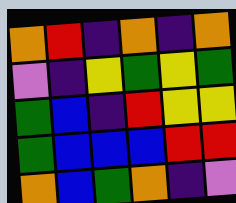[["orange", "red", "indigo", "orange", "indigo", "orange"], ["violet", "indigo", "yellow", "green", "yellow", "green"], ["green", "blue", "indigo", "red", "yellow", "yellow"], ["green", "blue", "blue", "blue", "red", "red"], ["orange", "blue", "green", "orange", "indigo", "violet"]]